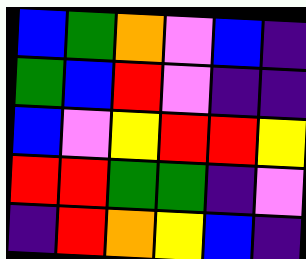[["blue", "green", "orange", "violet", "blue", "indigo"], ["green", "blue", "red", "violet", "indigo", "indigo"], ["blue", "violet", "yellow", "red", "red", "yellow"], ["red", "red", "green", "green", "indigo", "violet"], ["indigo", "red", "orange", "yellow", "blue", "indigo"]]